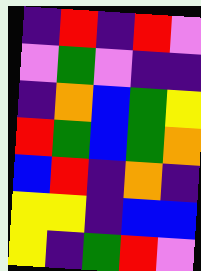[["indigo", "red", "indigo", "red", "violet"], ["violet", "green", "violet", "indigo", "indigo"], ["indigo", "orange", "blue", "green", "yellow"], ["red", "green", "blue", "green", "orange"], ["blue", "red", "indigo", "orange", "indigo"], ["yellow", "yellow", "indigo", "blue", "blue"], ["yellow", "indigo", "green", "red", "violet"]]